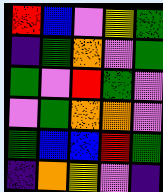[["red", "blue", "violet", "yellow", "green"], ["indigo", "green", "orange", "violet", "green"], ["green", "violet", "red", "green", "violet"], ["violet", "green", "orange", "orange", "violet"], ["green", "blue", "blue", "red", "green"], ["indigo", "orange", "yellow", "violet", "indigo"]]